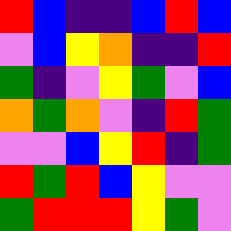[["red", "blue", "indigo", "indigo", "blue", "red", "blue"], ["violet", "blue", "yellow", "orange", "indigo", "indigo", "red"], ["green", "indigo", "violet", "yellow", "green", "violet", "blue"], ["orange", "green", "orange", "violet", "indigo", "red", "green"], ["violet", "violet", "blue", "yellow", "red", "indigo", "green"], ["red", "green", "red", "blue", "yellow", "violet", "violet"], ["green", "red", "red", "red", "yellow", "green", "violet"]]